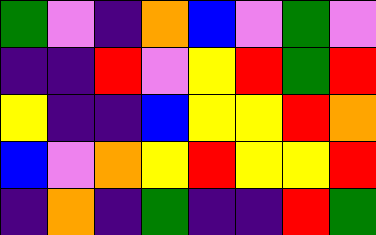[["green", "violet", "indigo", "orange", "blue", "violet", "green", "violet"], ["indigo", "indigo", "red", "violet", "yellow", "red", "green", "red"], ["yellow", "indigo", "indigo", "blue", "yellow", "yellow", "red", "orange"], ["blue", "violet", "orange", "yellow", "red", "yellow", "yellow", "red"], ["indigo", "orange", "indigo", "green", "indigo", "indigo", "red", "green"]]